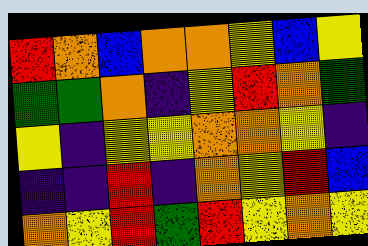[["red", "orange", "blue", "orange", "orange", "yellow", "blue", "yellow"], ["green", "green", "orange", "indigo", "yellow", "red", "orange", "green"], ["yellow", "indigo", "yellow", "yellow", "orange", "orange", "yellow", "indigo"], ["indigo", "indigo", "red", "indigo", "orange", "yellow", "red", "blue"], ["orange", "yellow", "red", "green", "red", "yellow", "orange", "yellow"]]